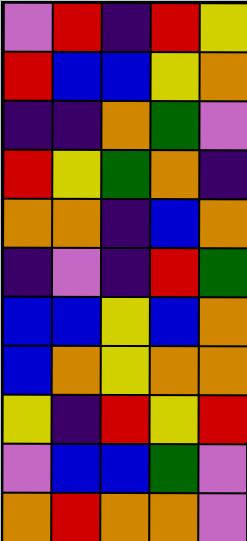[["violet", "red", "indigo", "red", "yellow"], ["red", "blue", "blue", "yellow", "orange"], ["indigo", "indigo", "orange", "green", "violet"], ["red", "yellow", "green", "orange", "indigo"], ["orange", "orange", "indigo", "blue", "orange"], ["indigo", "violet", "indigo", "red", "green"], ["blue", "blue", "yellow", "blue", "orange"], ["blue", "orange", "yellow", "orange", "orange"], ["yellow", "indigo", "red", "yellow", "red"], ["violet", "blue", "blue", "green", "violet"], ["orange", "red", "orange", "orange", "violet"]]